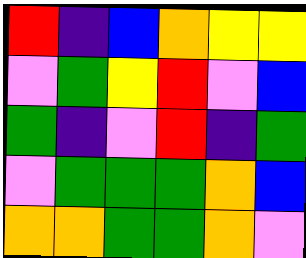[["red", "indigo", "blue", "orange", "yellow", "yellow"], ["violet", "green", "yellow", "red", "violet", "blue"], ["green", "indigo", "violet", "red", "indigo", "green"], ["violet", "green", "green", "green", "orange", "blue"], ["orange", "orange", "green", "green", "orange", "violet"]]